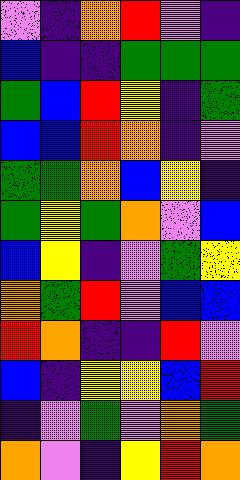[["violet", "indigo", "orange", "red", "violet", "indigo"], ["blue", "indigo", "indigo", "green", "green", "green"], ["green", "blue", "red", "yellow", "indigo", "green"], ["blue", "blue", "red", "orange", "indigo", "violet"], ["green", "green", "orange", "blue", "yellow", "indigo"], ["green", "yellow", "green", "orange", "violet", "blue"], ["blue", "yellow", "indigo", "violet", "green", "yellow"], ["orange", "green", "red", "violet", "blue", "blue"], ["red", "orange", "indigo", "indigo", "red", "violet"], ["blue", "indigo", "yellow", "yellow", "blue", "red"], ["indigo", "violet", "green", "violet", "orange", "green"], ["orange", "violet", "indigo", "yellow", "red", "orange"]]